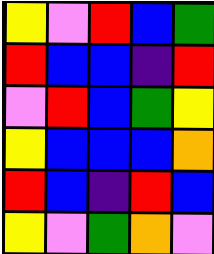[["yellow", "violet", "red", "blue", "green"], ["red", "blue", "blue", "indigo", "red"], ["violet", "red", "blue", "green", "yellow"], ["yellow", "blue", "blue", "blue", "orange"], ["red", "blue", "indigo", "red", "blue"], ["yellow", "violet", "green", "orange", "violet"]]